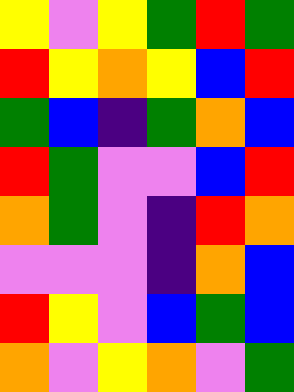[["yellow", "violet", "yellow", "green", "red", "green"], ["red", "yellow", "orange", "yellow", "blue", "red"], ["green", "blue", "indigo", "green", "orange", "blue"], ["red", "green", "violet", "violet", "blue", "red"], ["orange", "green", "violet", "indigo", "red", "orange"], ["violet", "violet", "violet", "indigo", "orange", "blue"], ["red", "yellow", "violet", "blue", "green", "blue"], ["orange", "violet", "yellow", "orange", "violet", "green"]]